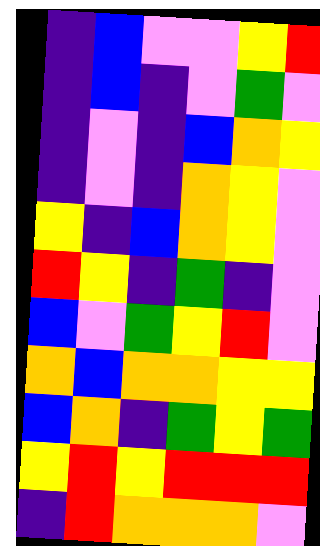[["indigo", "blue", "violet", "violet", "yellow", "red"], ["indigo", "blue", "indigo", "violet", "green", "violet"], ["indigo", "violet", "indigo", "blue", "orange", "yellow"], ["indigo", "violet", "indigo", "orange", "yellow", "violet"], ["yellow", "indigo", "blue", "orange", "yellow", "violet"], ["red", "yellow", "indigo", "green", "indigo", "violet"], ["blue", "violet", "green", "yellow", "red", "violet"], ["orange", "blue", "orange", "orange", "yellow", "yellow"], ["blue", "orange", "indigo", "green", "yellow", "green"], ["yellow", "red", "yellow", "red", "red", "red"], ["indigo", "red", "orange", "orange", "orange", "violet"]]